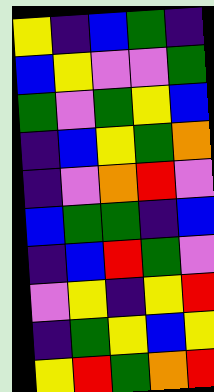[["yellow", "indigo", "blue", "green", "indigo"], ["blue", "yellow", "violet", "violet", "green"], ["green", "violet", "green", "yellow", "blue"], ["indigo", "blue", "yellow", "green", "orange"], ["indigo", "violet", "orange", "red", "violet"], ["blue", "green", "green", "indigo", "blue"], ["indigo", "blue", "red", "green", "violet"], ["violet", "yellow", "indigo", "yellow", "red"], ["indigo", "green", "yellow", "blue", "yellow"], ["yellow", "red", "green", "orange", "red"]]